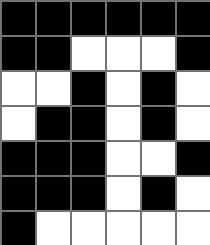[["black", "black", "black", "black", "black", "black"], ["black", "black", "white", "white", "white", "black"], ["white", "white", "black", "white", "black", "white"], ["white", "black", "black", "white", "black", "white"], ["black", "black", "black", "white", "white", "black"], ["black", "black", "black", "white", "black", "white"], ["black", "white", "white", "white", "white", "white"]]